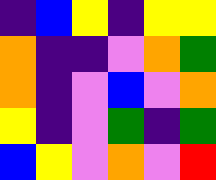[["indigo", "blue", "yellow", "indigo", "yellow", "yellow"], ["orange", "indigo", "indigo", "violet", "orange", "green"], ["orange", "indigo", "violet", "blue", "violet", "orange"], ["yellow", "indigo", "violet", "green", "indigo", "green"], ["blue", "yellow", "violet", "orange", "violet", "red"]]